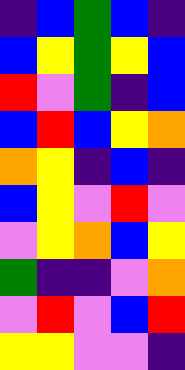[["indigo", "blue", "green", "blue", "indigo"], ["blue", "yellow", "green", "yellow", "blue"], ["red", "violet", "green", "indigo", "blue"], ["blue", "red", "blue", "yellow", "orange"], ["orange", "yellow", "indigo", "blue", "indigo"], ["blue", "yellow", "violet", "red", "violet"], ["violet", "yellow", "orange", "blue", "yellow"], ["green", "indigo", "indigo", "violet", "orange"], ["violet", "red", "violet", "blue", "red"], ["yellow", "yellow", "violet", "violet", "indigo"]]